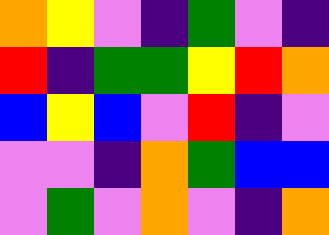[["orange", "yellow", "violet", "indigo", "green", "violet", "indigo"], ["red", "indigo", "green", "green", "yellow", "red", "orange"], ["blue", "yellow", "blue", "violet", "red", "indigo", "violet"], ["violet", "violet", "indigo", "orange", "green", "blue", "blue"], ["violet", "green", "violet", "orange", "violet", "indigo", "orange"]]